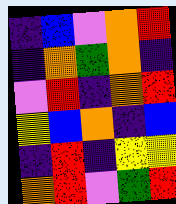[["indigo", "blue", "violet", "orange", "red"], ["indigo", "orange", "green", "orange", "indigo"], ["violet", "red", "indigo", "orange", "red"], ["yellow", "blue", "orange", "indigo", "blue"], ["indigo", "red", "indigo", "yellow", "yellow"], ["orange", "red", "violet", "green", "red"]]